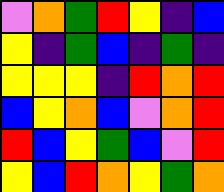[["violet", "orange", "green", "red", "yellow", "indigo", "blue"], ["yellow", "indigo", "green", "blue", "indigo", "green", "indigo"], ["yellow", "yellow", "yellow", "indigo", "red", "orange", "red"], ["blue", "yellow", "orange", "blue", "violet", "orange", "red"], ["red", "blue", "yellow", "green", "blue", "violet", "red"], ["yellow", "blue", "red", "orange", "yellow", "green", "orange"]]